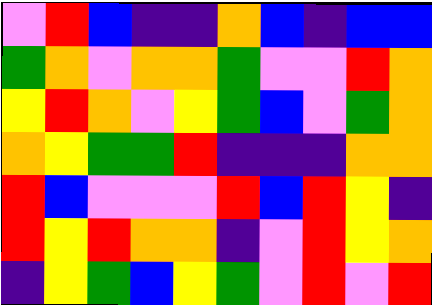[["violet", "red", "blue", "indigo", "indigo", "orange", "blue", "indigo", "blue", "blue"], ["green", "orange", "violet", "orange", "orange", "green", "violet", "violet", "red", "orange"], ["yellow", "red", "orange", "violet", "yellow", "green", "blue", "violet", "green", "orange"], ["orange", "yellow", "green", "green", "red", "indigo", "indigo", "indigo", "orange", "orange"], ["red", "blue", "violet", "violet", "violet", "red", "blue", "red", "yellow", "indigo"], ["red", "yellow", "red", "orange", "orange", "indigo", "violet", "red", "yellow", "orange"], ["indigo", "yellow", "green", "blue", "yellow", "green", "violet", "red", "violet", "red"]]